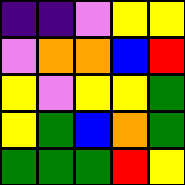[["indigo", "indigo", "violet", "yellow", "yellow"], ["violet", "orange", "orange", "blue", "red"], ["yellow", "violet", "yellow", "yellow", "green"], ["yellow", "green", "blue", "orange", "green"], ["green", "green", "green", "red", "yellow"]]